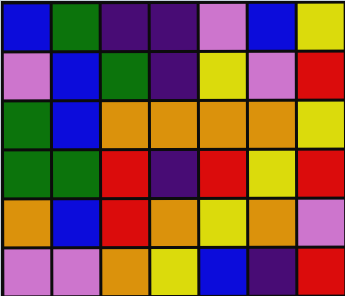[["blue", "green", "indigo", "indigo", "violet", "blue", "yellow"], ["violet", "blue", "green", "indigo", "yellow", "violet", "red"], ["green", "blue", "orange", "orange", "orange", "orange", "yellow"], ["green", "green", "red", "indigo", "red", "yellow", "red"], ["orange", "blue", "red", "orange", "yellow", "orange", "violet"], ["violet", "violet", "orange", "yellow", "blue", "indigo", "red"]]